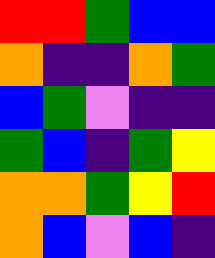[["red", "red", "green", "blue", "blue"], ["orange", "indigo", "indigo", "orange", "green"], ["blue", "green", "violet", "indigo", "indigo"], ["green", "blue", "indigo", "green", "yellow"], ["orange", "orange", "green", "yellow", "red"], ["orange", "blue", "violet", "blue", "indigo"]]